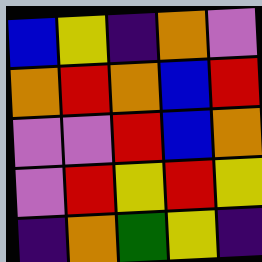[["blue", "yellow", "indigo", "orange", "violet"], ["orange", "red", "orange", "blue", "red"], ["violet", "violet", "red", "blue", "orange"], ["violet", "red", "yellow", "red", "yellow"], ["indigo", "orange", "green", "yellow", "indigo"]]